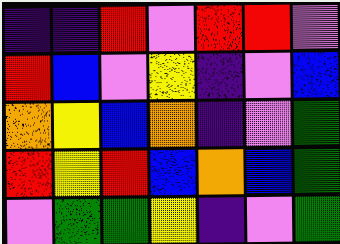[["indigo", "indigo", "red", "violet", "red", "red", "violet"], ["red", "blue", "violet", "yellow", "indigo", "violet", "blue"], ["orange", "yellow", "blue", "orange", "indigo", "violet", "green"], ["red", "yellow", "red", "blue", "orange", "blue", "green"], ["violet", "green", "green", "yellow", "indigo", "violet", "green"]]